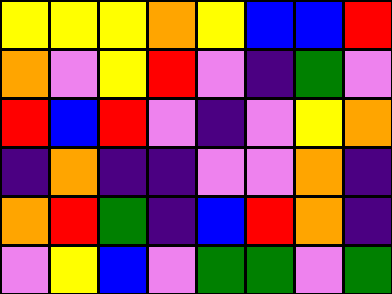[["yellow", "yellow", "yellow", "orange", "yellow", "blue", "blue", "red"], ["orange", "violet", "yellow", "red", "violet", "indigo", "green", "violet"], ["red", "blue", "red", "violet", "indigo", "violet", "yellow", "orange"], ["indigo", "orange", "indigo", "indigo", "violet", "violet", "orange", "indigo"], ["orange", "red", "green", "indigo", "blue", "red", "orange", "indigo"], ["violet", "yellow", "blue", "violet", "green", "green", "violet", "green"]]